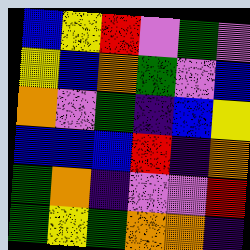[["blue", "yellow", "red", "violet", "green", "violet"], ["yellow", "blue", "orange", "green", "violet", "blue"], ["orange", "violet", "green", "indigo", "blue", "yellow"], ["blue", "blue", "blue", "red", "indigo", "orange"], ["green", "orange", "indigo", "violet", "violet", "red"], ["green", "yellow", "green", "orange", "orange", "indigo"]]